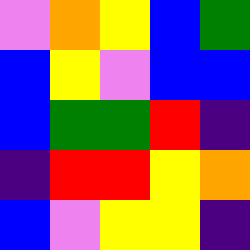[["violet", "orange", "yellow", "blue", "green"], ["blue", "yellow", "violet", "blue", "blue"], ["blue", "green", "green", "red", "indigo"], ["indigo", "red", "red", "yellow", "orange"], ["blue", "violet", "yellow", "yellow", "indigo"]]